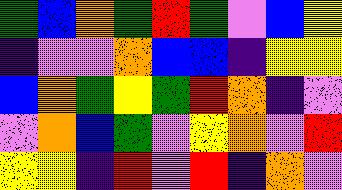[["green", "blue", "orange", "green", "red", "green", "violet", "blue", "yellow"], ["indigo", "violet", "violet", "orange", "blue", "blue", "indigo", "yellow", "yellow"], ["blue", "orange", "green", "yellow", "green", "red", "orange", "indigo", "violet"], ["violet", "orange", "blue", "green", "violet", "yellow", "orange", "violet", "red"], ["yellow", "yellow", "indigo", "red", "violet", "red", "indigo", "orange", "violet"]]